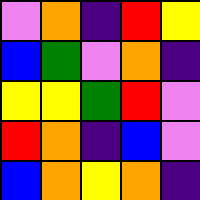[["violet", "orange", "indigo", "red", "yellow"], ["blue", "green", "violet", "orange", "indigo"], ["yellow", "yellow", "green", "red", "violet"], ["red", "orange", "indigo", "blue", "violet"], ["blue", "orange", "yellow", "orange", "indigo"]]